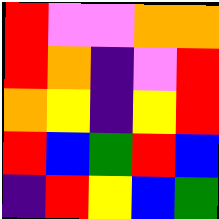[["red", "violet", "violet", "orange", "orange"], ["red", "orange", "indigo", "violet", "red"], ["orange", "yellow", "indigo", "yellow", "red"], ["red", "blue", "green", "red", "blue"], ["indigo", "red", "yellow", "blue", "green"]]